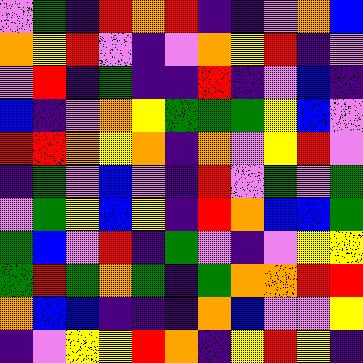[["violet", "green", "indigo", "red", "orange", "red", "indigo", "indigo", "violet", "orange", "blue"], ["orange", "yellow", "red", "violet", "indigo", "violet", "orange", "yellow", "red", "indigo", "violet"], ["violet", "red", "indigo", "green", "indigo", "indigo", "red", "indigo", "violet", "blue", "indigo"], ["blue", "indigo", "violet", "orange", "yellow", "green", "green", "green", "yellow", "blue", "violet"], ["red", "red", "orange", "yellow", "orange", "indigo", "orange", "violet", "yellow", "red", "violet"], ["indigo", "green", "violet", "blue", "violet", "indigo", "red", "violet", "green", "violet", "green"], ["violet", "green", "yellow", "blue", "yellow", "indigo", "red", "orange", "blue", "blue", "green"], ["green", "blue", "violet", "red", "indigo", "green", "violet", "indigo", "violet", "yellow", "yellow"], ["green", "red", "green", "orange", "green", "indigo", "green", "orange", "orange", "red", "red"], ["orange", "blue", "blue", "indigo", "indigo", "indigo", "orange", "blue", "violet", "violet", "yellow"], ["indigo", "violet", "yellow", "yellow", "red", "orange", "indigo", "yellow", "red", "yellow", "indigo"]]